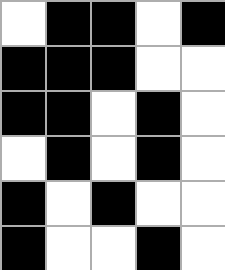[["white", "black", "black", "white", "black"], ["black", "black", "black", "white", "white"], ["black", "black", "white", "black", "white"], ["white", "black", "white", "black", "white"], ["black", "white", "black", "white", "white"], ["black", "white", "white", "black", "white"]]